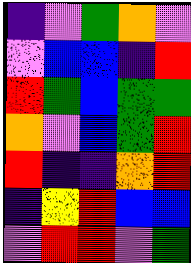[["indigo", "violet", "green", "orange", "violet"], ["violet", "blue", "blue", "indigo", "red"], ["red", "green", "blue", "green", "green"], ["orange", "violet", "blue", "green", "red"], ["red", "indigo", "indigo", "orange", "red"], ["indigo", "yellow", "red", "blue", "blue"], ["violet", "red", "red", "violet", "green"]]